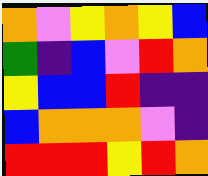[["orange", "violet", "yellow", "orange", "yellow", "blue"], ["green", "indigo", "blue", "violet", "red", "orange"], ["yellow", "blue", "blue", "red", "indigo", "indigo"], ["blue", "orange", "orange", "orange", "violet", "indigo"], ["red", "red", "red", "yellow", "red", "orange"]]